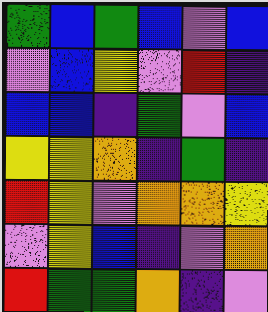[["green", "blue", "green", "blue", "violet", "blue"], ["violet", "blue", "yellow", "violet", "red", "indigo"], ["blue", "blue", "indigo", "green", "violet", "blue"], ["yellow", "yellow", "orange", "indigo", "green", "indigo"], ["red", "yellow", "violet", "orange", "orange", "yellow"], ["violet", "yellow", "blue", "indigo", "violet", "orange"], ["red", "green", "green", "orange", "indigo", "violet"]]